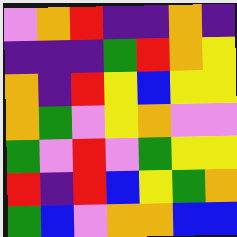[["violet", "orange", "red", "indigo", "indigo", "orange", "indigo"], ["indigo", "indigo", "indigo", "green", "red", "orange", "yellow"], ["orange", "indigo", "red", "yellow", "blue", "yellow", "yellow"], ["orange", "green", "violet", "yellow", "orange", "violet", "violet"], ["green", "violet", "red", "violet", "green", "yellow", "yellow"], ["red", "indigo", "red", "blue", "yellow", "green", "orange"], ["green", "blue", "violet", "orange", "orange", "blue", "blue"]]